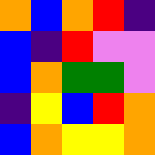[["orange", "blue", "orange", "red", "indigo"], ["blue", "indigo", "red", "violet", "violet"], ["blue", "orange", "green", "green", "violet"], ["indigo", "yellow", "blue", "red", "orange"], ["blue", "orange", "yellow", "yellow", "orange"]]